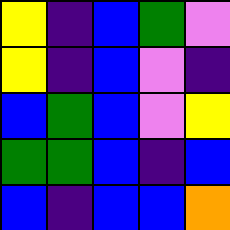[["yellow", "indigo", "blue", "green", "violet"], ["yellow", "indigo", "blue", "violet", "indigo"], ["blue", "green", "blue", "violet", "yellow"], ["green", "green", "blue", "indigo", "blue"], ["blue", "indigo", "blue", "blue", "orange"]]